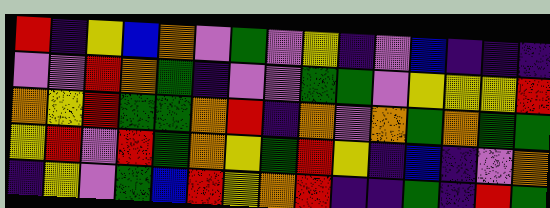[["red", "indigo", "yellow", "blue", "orange", "violet", "green", "violet", "yellow", "indigo", "violet", "blue", "indigo", "indigo", "indigo"], ["violet", "violet", "red", "orange", "green", "indigo", "violet", "violet", "green", "green", "violet", "yellow", "yellow", "yellow", "red"], ["orange", "yellow", "red", "green", "green", "orange", "red", "indigo", "orange", "violet", "orange", "green", "orange", "green", "green"], ["yellow", "red", "violet", "red", "green", "orange", "yellow", "green", "red", "yellow", "indigo", "blue", "indigo", "violet", "orange"], ["indigo", "yellow", "violet", "green", "blue", "red", "yellow", "orange", "red", "indigo", "indigo", "green", "indigo", "red", "green"]]